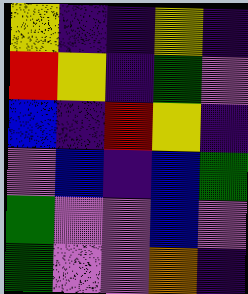[["yellow", "indigo", "indigo", "yellow", "indigo"], ["red", "yellow", "indigo", "green", "violet"], ["blue", "indigo", "red", "yellow", "indigo"], ["violet", "blue", "indigo", "blue", "green"], ["green", "violet", "violet", "blue", "violet"], ["green", "violet", "violet", "orange", "indigo"]]